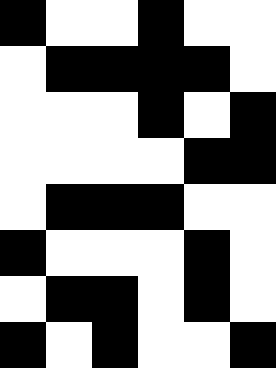[["black", "white", "white", "black", "white", "white"], ["white", "black", "black", "black", "black", "white"], ["white", "white", "white", "black", "white", "black"], ["white", "white", "white", "white", "black", "black"], ["white", "black", "black", "black", "white", "white"], ["black", "white", "white", "white", "black", "white"], ["white", "black", "black", "white", "black", "white"], ["black", "white", "black", "white", "white", "black"]]